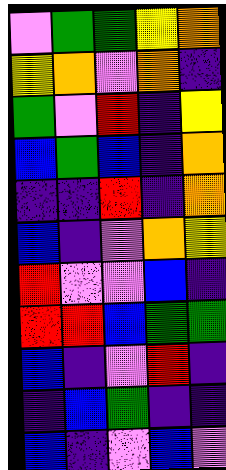[["violet", "green", "green", "yellow", "orange"], ["yellow", "orange", "violet", "orange", "indigo"], ["green", "violet", "red", "indigo", "yellow"], ["blue", "green", "blue", "indigo", "orange"], ["indigo", "indigo", "red", "indigo", "orange"], ["blue", "indigo", "violet", "orange", "yellow"], ["red", "violet", "violet", "blue", "indigo"], ["red", "red", "blue", "green", "green"], ["blue", "indigo", "violet", "red", "indigo"], ["indigo", "blue", "green", "indigo", "indigo"], ["blue", "indigo", "violet", "blue", "violet"]]